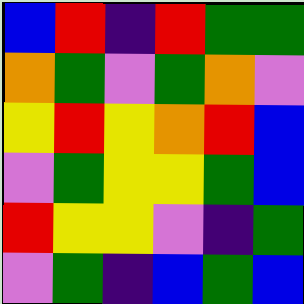[["blue", "red", "indigo", "red", "green", "green"], ["orange", "green", "violet", "green", "orange", "violet"], ["yellow", "red", "yellow", "orange", "red", "blue"], ["violet", "green", "yellow", "yellow", "green", "blue"], ["red", "yellow", "yellow", "violet", "indigo", "green"], ["violet", "green", "indigo", "blue", "green", "blue"]]